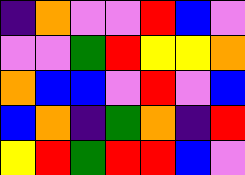[["indigo", "orange", "violet", "violet", "red", "blue", "violet"], ["violet", "violet", "green", "red", "yellow", "yellow", "orange"], ["orange", "blue", "blue", "violet", "red", "violet", "blue"], ["blue", "orange", "indigo", "green", "orange", "indigo", "red"], ["yellow", "red", "green", "red", "red", "blue", "violet"]]